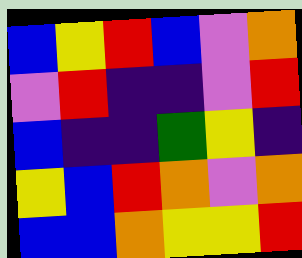[["blue", "yellow", "red", "blue", "violet", "orange"], ["violet", "red", "indigo", "indigo", "violet", "red"], ["blue", "indigo", "indigo", "green", "yellow", "indigo"], ["yellow", "blue", "red", "orange", "violet", "orange"], ["blue", "blue", "orange", "yellow", "yellow", "red"]]